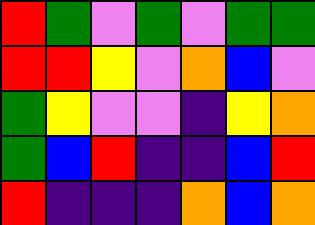[["red", "green", "violet", "green", "violet", "green", "green"], ["red", "red", "yellow", "violet", "orange", "blue", "violet"], ["green", "yellow", "violet", "violet", "indigo", "yellow", "orange"], ["green", "blue", "red", "indigo", "indigo", "blue", "red"], ["red", "indigo", "indigo", "indigo", "orange", "blue", "orange"]]